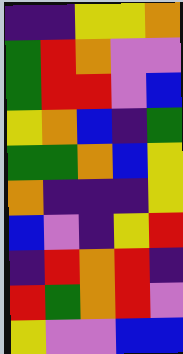[["indigo", "indigo", "yellow", "yellow", "orange"], ["green", "red", "orange", "violet", "violet"], ["green", "red", "red", "violet", "blue"], ["yellow", "orange", "blue", "indigo", "green"], ["green", "green", "orange", "blue", "yellow"], ["orange", "indigo", "indigo", "indigo", "yellow"], ["blue", "violet", "indigo", "yellow", "red"], ["indigo", "red", "orange", "red", "indigo"], ["red", "green", "orange", "red", "violet"], ["yellow", "violet", "violet", "blue", "blue"]]